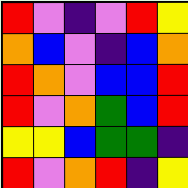[["red", "violet", "indigo", "violet", "red", "yellow"], ["orange", "blue", "violet", "indigo", "blue", "orange"], ["red", "orange", "violet", "blue", "blue", "red"], ["red", "violet", "orange", "green", "blue", "red"], ["yellow", "yellow", "blue", "green", "green", "indigo"], ["red", "violet", "orange", "red", "indigo", "yellow"]]